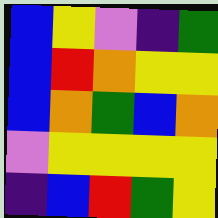[["blue", "yellow", "violet", "indigo", "green"], ["blue", "red", "orange", "yellow", "yellow"], ["blue", "orange", "green", "blue", "orange"], ["violet", "yellow", "yellow", "yellow", "yellow"], ["indigo", "blue", "red", "green", "yellow"]]